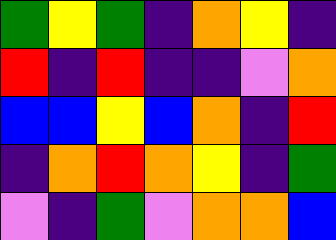[["green", "yellow", "green", "indigo", "orange", "yellow", "indigo"], ["red", "indigo", "red", "indigo", "indigo", "violet", "orange"], ["blue", "blue", "yellow", "blue", "orange", "indigo", "red"], ["indigo", "orange", "red", "orange", "yellow", "indigo", "green"], ["violet", "indigo", "green", "violet", "orange", "orange", "blue"]]